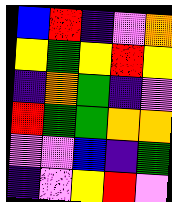[["blue", "red", "indigo", "violet", "orange"], ["yellow", "green", "yellow", "red", "yellow"], ["indigo", "orange", "green", "indigo", "violet"], ["red", "green", "green", "orange", "orange"], ["violet", "violet", "blue", "indigo", "green"], ["indigo", "violet", "yellow", "red", "violet"]]